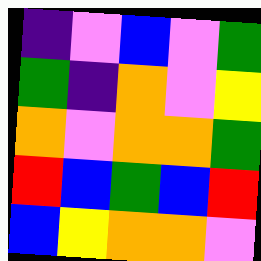[["indigo", "violet", "blue", "violet", "green"], ["green", "indigo", "orange", "violet", "yellow"], ["orange", "violet", "orange", "orange", "green"], ["red", "blue", "green", "blue", "red"], ["blue", "yellow", "orange", "orange", "violet"]]